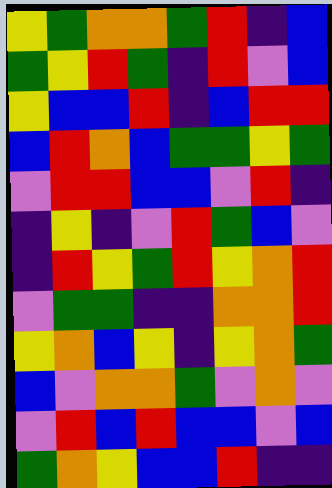[["yellow", "green", "orange", "orange", "green", "red", "indigo", "blue"], ["green", "yellow", "red", "green", "indigo", "red", "violet", "blue"], ["yellow", "blue", "blue", "red", "indigo", "blue", "red", "red"], ["blue", "red", "orange", "blue", "green", "green", "yellow", "green"], ["violet", "red", "red", "blue", "blue", "violet", "red", "indigo"], ["indigo", "yellow", "indigo", "violet", "red", "green", "blue", "violet"], ["indigo", "red", "yellow", "green", "red", "yellow", "orange", "red"], ["violet", "green", "green", "indigo", "indigo", "orange", "orange", "red"], ["yellow", "orange", "blue", "yellow", "indigo", "yellow", "orange", "green"], ["blue", "violet", "orange", "orange", "green", "violet", "orange", "violet"], ["violet", "red", "blue", "red", "blue", "blue", "violet", "blue"], ["green", "orange", "yellow", "blue", "blue", "red", "indigo", "indigo"]]